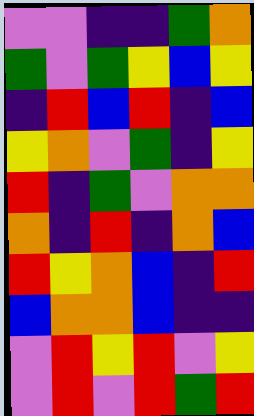[["violet", "violet", "indigo", "indigo", "green", "orange"], ["green", "violet", "green", "yellow", "blue", "yellow"], ["indigo", "red", "blue", "red", "indigo", "blue"], ["yellow", "orange", "violet", "green", "indigo", "yellow"], ["red", "indigo", "green", "violet", "orange", "orange"], ["orange", "indigo", "red", "indigo", "orange", "blue"], ["red", "yellow", "orange", "blue", "indigo", "red"], ["blue", "orange", "orange", "blue", "indigo", "indigo"], ["violet", "red", "yellow", "red", "violet", "yellow"], ["violet", "red", "violet", "red", "green", "red"]]